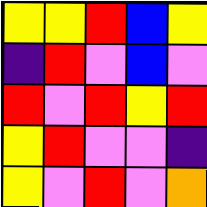[["yellow", "yellow", "red", "blue", "yellow"], ["indigo", "red", "violet", "blue", "violet"], ["red", "violet", "red", "yellow", "red"], ["yellow", "red", "violet", "violet", "indigo"], ["yellow", "violet", "red", "violet", "orange"]]